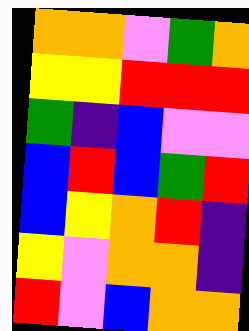[["orange", "orange", "violet", "green", "orange"], ["yellow", "yellow", "red", "red", "red"], ["green", "indigo", "blue", "violet", "violet"], ["blue", "red", "blue", "green", "red"], ["blue", "yellow", "orange", "red", "indigo"], ["yellow", "violet", "orange", "orange", "indigo"], ["red", "violet", "blue", "orange", "orange"]]